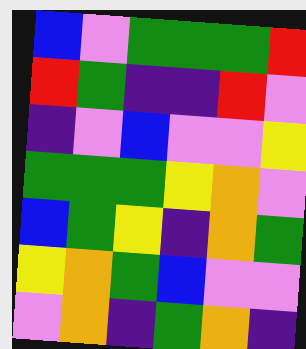[["blue", "violet", "green", "green", "green", "red"], ["red", "green", "indigo", "indigo", "red", "violet"], ["indigo", "violet", "blue", "violet", "violet", "yellow"], ["green", "green", "green", "yellow", "orange", "violet"], ["blue", "green", "yellow", "indigo", "orange", "green"], ["yellow", "orange", "green", "blue", "violet", "violet"], ["violet", "orange", "indigo", "green", "orange", "indigo"]]